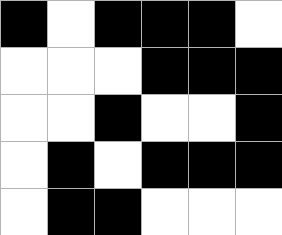[["black", "white", "black", "black", "black", "white"], ["white", "white", "white", "black", "black", "black"], ["white", "white", "black", "white", "white", "black"], ["white", "black", "white", "black", "black", "black"], ["white", "black", "black", "white", "white", "white"]]